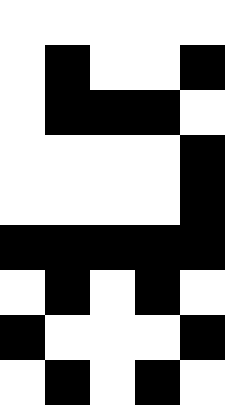[["white", "white", "white", "white", "white"], ["white", "black", "white", "white", "black"], ["white", "black", "black", "black", "white"], ["white", "white", "white", "white", "black"], ["white", "white", "white", "white", "black"], ["black", "black", "black", "black", "black"], ["white", "black", "white", "black", "white"], ["black", "white", "white", "white", "black"], ["white", "black", "white", "black", "white"]]